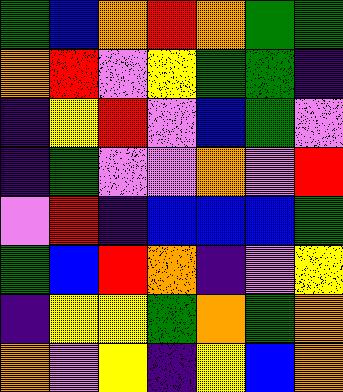[["green", "blue", "orange", "red", "orange", "green", "green"], ["orange", "red", "violet", "yellow", "green", "green", "indigo"], ["indigo", "yellow", "red", "violet", "blue", "green", "violet"], ["indigo", "green", "violet", "violet", "orange", "violet", "red"], ["violet", "red", "indigo", "blue", "blue", "blue", "green"], ["green", "blue", "red", "orange", "indigo", "violet", "yellow"], ["indigo", "yellow", "yellow", "green", "orange", "green", "orange"], ["orange", "violet", "yellow", "indigo", "yellow", "blue", "orange"]]